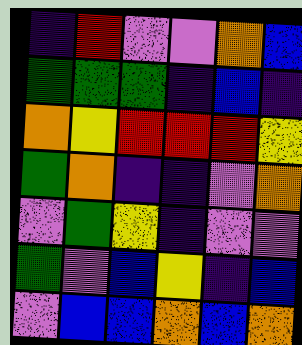[["indigo", "red", "violet", "violet", "orange", "blue"], ["green", "green", "green", "indigo", "blue", "indigo"], ["orange", "yellow", "red", "red", "red", "yellow"], ["green", "orange", "indigo", "indigo", "violet", "orange"], ["violet", "green", "yellow", "indigo", "violet", "violet"], ["green", "violet", "blue", "yellow", "indigo", "blue"], ["violet", "blue", "blue", "orange", "blue", "orange"]]